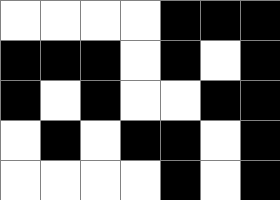[["white", "white", "white", "white", "black", "black", "black"], ["black", "black", "black", "white", "black", "white", "black"], ["black", "white", "black", "white", "white", "black", "black"], ["white", "black", "white", "black", "black", "white", "black"], ["white", "white", "white", "white", "black", "white", "black"]]